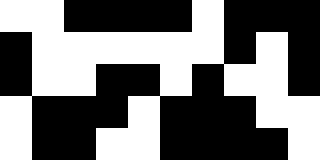[["white", "white", "black", "black", "black", "black", "white", "black", "black", "black"], ["black", "white", "white", "white", "white", "white", "white", "black", "white", "black"], ["black", "white", "white", "black", "black", "white", "black", "white", "white", "black"], ["white", "black", "black", "black", "white", "black", "black", "black", "white", "white"], ["white", "black", "black", "white", "white", "black", "black", "black", "black", "white"]]